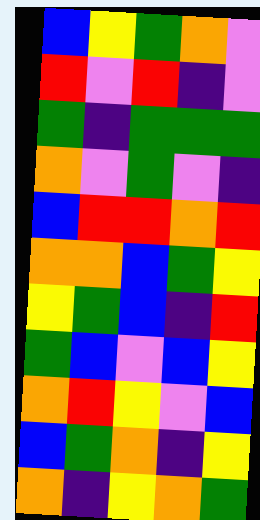[["blue", "yellow", "green", "orange", "violet"], ["red", "violet", "red", "indigo", "violet"], ["green", "indigo", "green", "green", "green"], ["orange", "violet", "green", "violet", "indigo"], ["blue", "red", "red", "orange", "red"], ["orange", "orange", "blue", "green", "yellow"], ["yellow", "green", "blue", "indigo", "red"], ["green", "blue", "violet", "blue", "yellow"], ["orange", "red", "yellow", "violet", "blue"], ["blue", "green", "orange", "indigo", "yellow"], ["orange", "indigo", "yellow", "orange", "green"]]